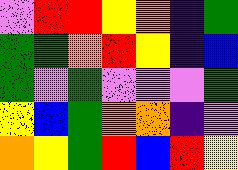[["violet", "red", "red", "yellow", "orange", "indigo", "green"], ["green", "green", "orange", "red", "yellow", "indigo", "blue"], ["green", "violet", "green", "violet", "violet", "violet", "green"], ["yellow", "blue", "green", "orange", "orange", "indigo", "violet"], ["orange", "yellow", "green", "red", "blue", "red", "yellow"]]